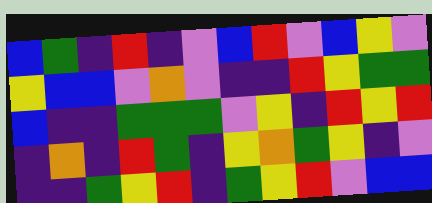[["blue", "green", "indigo", "red", "indigo", "violet", "blue", "red", "violet", "blue", "yellow", "violet"], ["yellow", "blue", "blue", "violet", "orange", "violet", "indigo", "indigo", "red", "yellow", "green", "green"], ["blue", "indigo", "indigo", "green", "green", "green", "violet", "yellow", "indigo", "red", "yellow", "red"], ["indigo", "orange", "indigo", "red", "green", "indigo", "yellow", "orange", "green", "yellow", "indigo", "violet"], ["indigo", "indigo", "green", "yellow", "red", "indigo", "green", "yellow", "red", "violet", "blue", "blue"]]